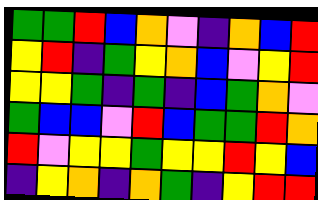[["green", "green", "red", "blue", "orange", "violet", "indigo", "orange", "blue", "red"], ["yellow", "red", "indigo", "green", "yellow", "orange", "blue", "violet", "yellow", "red"], ["yellow", "yellow", "green", "indigo", "green", "indigo", "blue", "green", "orange", "violet"], ["green", "blue", "blue", "violet", "red", "blue", "green", "green", "red", "orange"], ["red", "violet", "yellow", "yellow", "green", "yellow", "yellow", "red", "yellow", "blue"], ["indigo", "yellow", "orange", "indigo", "orange", "green", "indigo", "yellow", "red", "red"]]